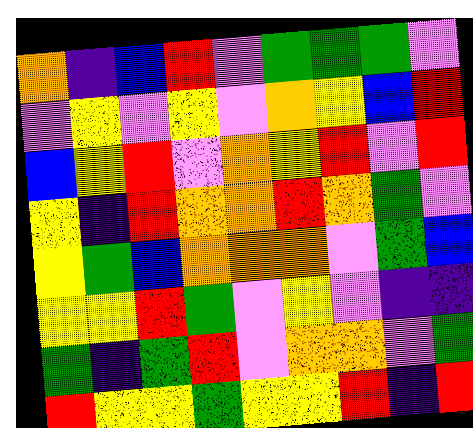[["orange", "indigo", "blue", "red", "violet", "green", "green", "green", "violet"], ["violet", "yellow", "violet", "yellow", "violet", "orange", "yellow", "blue", "red"], ["blue", "yellow", "red", "violet", "orange", "yellow", "red", "violet", "red"], ["yellow", "indigo", "red", "orange", "orange", "red", "orange", "green", "violet"], ["yellow", "green", "blue", "orange", "orange", "orange", "violet", "green", "blue"], ["yellow", "yellow", "red", "green", "violet", "yellow", "violet", "indigo", "indigo"], ["green", "indigo", "green", "red", "violet", "orange", "orange", "violet", "green"], ["red", "yellow", "yellow", "green", "yellow", "yellow", "red", "indigo", "red"]]